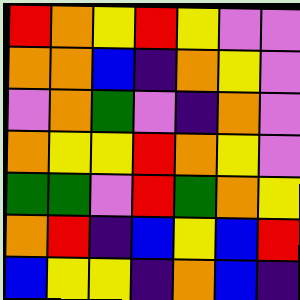[["red", "orange", "yellow", "red", "yellow", "violet", "violet"], ["orange", "orange", "blue", "indigo", "orange", "yellow", "violet"], ["violet", "orange", "green", "violet", "indigo", "orange", "violet"], ["orange", "yellow", "yellow", "red", "orange", "yellow", "violet"], ["green", "green", "violet", "red", "green", "orange", "yellow"], ["orange", "red", "indigo", "blue", "yellow", "blue", "red"], ["blue", "yellow", "yellow", "indigo", "orange", "blue", "indigo"]]